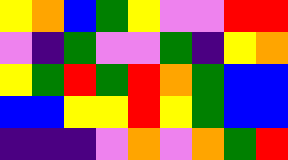[["yellow", "orange", "blue", "green", "yellow", "violet", "violet", "red", "red"], ["violet", "indigo", "green", "violet", "violet", "green", "indigo", "yellow", "orange"], ["yellow", "green", "red", "green", "red", "orange", "green", "blue", "blue"], ["blue", "blue", "yellow", "yellow", "red", "yellow", "green", "blue", "blue"], ["indigo", "indigo", "indigo", "violet", "orange", "violet", "orange", "green", "red"]]